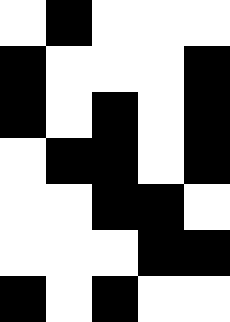[["white", "black", "white", "white", "white"], ["black", "white", "white", "white", "black"], ["black", "white", "black", "white", "black"], ["white", "black", "black", "white", "black"], ["white", "white", "black", "black", "white"], ["white", "white", "white", "black", "black"], ["black", "white", "black", "white", "white"]]